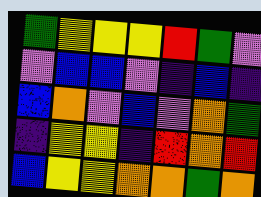[["green", "yellow", "yellow", "yellow", "red", "green", "violet"], ["violet", "blue", "blue", "violet", "indigo", "blue", "indigo"], ["blue", "orange", "violet", "blue", "violet", "orange", "green"], ["indigo", "yellow", "yellow", "indigo", "red", "orange", "red"], ["blue", "yellow", "yellow", "orange", "orange", "green", "orange"]]